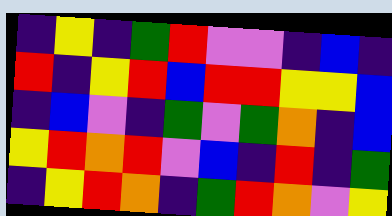[["indigo", "yellow", "indigo", "green", "red", "violet", "violet", "indigo", "blue", "indigo"], ["red", "indigo", "yellow", "red", "blue", "red", "red", "yellow", "yellow", "blue"], ["indigo", "blue", "violet", "indigo", "green", "violet", "green", "orange", "indigo", "blue"], ["yellow", "red", "orange", "red", "violet", "blue", "indigo", "red", "indigo", "green"], ["indigo", "yellow", "red", "orange", "indigo", "green", "red", "orange", "violet", "yellow"]]